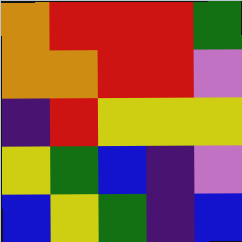[["orange", "red", "red", "red", "green"], ["orange", "orange", "red", "red", "violet"], ["indigo", "red", "yellow", "yellow", "yellow"], ["yellow", "green", "blue", "indigo", "violet"], ["blue", "yellow", "green", "indigo", "blue"]]